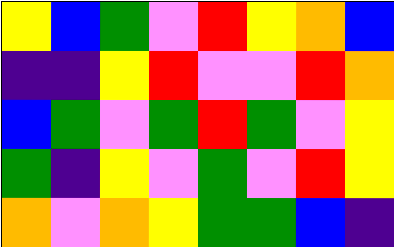[["yellow", "blue", "green", "violet", "red", "yellow", "orange", "blue"], ["indigo", "indigo", "yellow", "red", "violet", "violet", "red", "orange"], ["blue", "green", "violet", "green", "red", "green", "violet", "yellow"], ["green", "indigo", "yellow", "violet", "green", "violet", "red", "yellow"], ["orange", "violet", "orange", "yellow", "green", "green", "blue", "indigo"]]